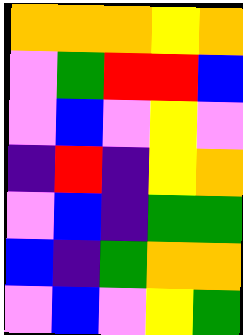[["orange", "orange", "orange", "yellow", "orange"], ["violet", "green", "red", "red", "blue"], ["violet", "blue", "violet", "yellow", "violet"], ["indigo", "red", "indigo", "yellow", "orange"], ["violet", "blue", "indigo", "green", "green"], ["blue", "indigo", "green", "orange", "orange"], ["violet", "blue", "violet", "yellow", "green"]]